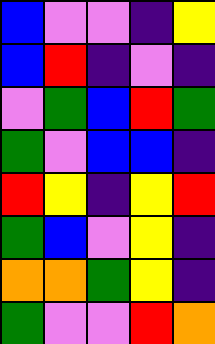[["blue", "violet", "violet", "indigo", "yellow"], ["blue", "red", "indigo", "violet", "indigo"], ["violet", "green", "blue", "red", "green"], ["green", "violet", "blue", "blue", "indigo"], ["red", "yellow", "indigo", "yellow", "red"], ["green", "blue", "violet", "yellow", "indigo"], ["orange", "orange", "green", "yellow", "indigo"], ["green", "violet", "violet", "red", "orange"]]